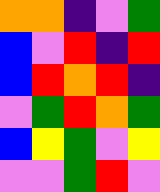[["orange", "orange", "indigo", "violet", "green"], ["blue", "violet", "red", "indigo", "red"], ["blue", "red", "orange", "red", "indigo"], ["violet", "green", "red", "orange", "green"], ["blue", "yellow", "green", "violet", "yellow"], ["violet", "violet", "green", "red", "violet"]]